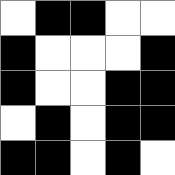[["white", "black", "black", "white", "white"], ["black", "white", "white", "white", "black"], ["black", "white", "white", "black", "black"], ["white", "black", "white", "black", "black"], ["black", "black", "white", "black", "white"]]